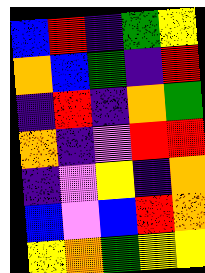[["blue", "red", "indigo", "green", "yellow"], ["orange", "blue", "green", "indigo", "red"], ["indigo", "red", "indigo", "orange", "green"], ["orange", "indigo", "violet", "red", "red"], ["indigo", "violet", "yellow", "indigo", "orange"], ["blue", "violet", "blue", "red", "orange"], ["yellow", "orange", "green", "yellow", "yellow"]]